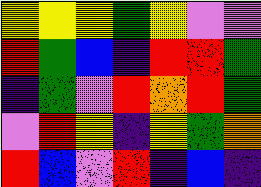[["yellow", "yellow", "yellow", "green", "yellow", "violet", "violet"], ["red", "green", "blue", "indigo", "red", "red", "green"], ["indigo", "green", "violet", "red", "orange", "red", "green"], ["violet", "red", "yellow", "indigo", "yellow", "green", "orange"], ["red", "blue", "violet", "red", "indigo", "blue", "indigo"]]